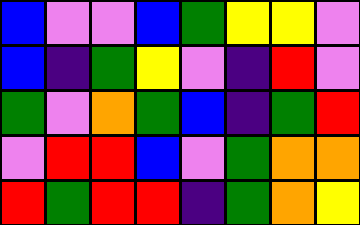[["blue", "violet", "violet", "blue", "green", "yellow", "yellow", "violet"], ["blue", "indigo", "green", "yellow", "violet", "indigo", "red", "violet"], ["green", "violet", "orange", "green", "blue", "indigo", "green", "red"], ["violet", "red", "red", "blue", "violet", "green", "orange", "orange"], ["red", "green", "red", "red", "indigo", "green", "orange", "yellow"]]